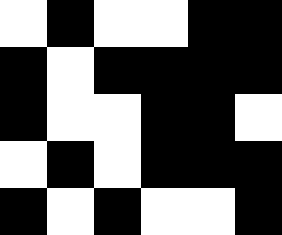[["white", "black", "white", "white", "black", "black"], ["black", "white", "black", "black", "black", "black"], ["black", "white", "white", "black", "black", "white"], ["white", "black", "white", "black", "black", "black"], ["black", "white", "black", "white", "white", "black"]]